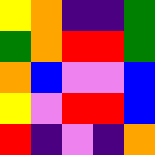[["yellow", "orange", "indigo", "indigo", "green"], ["green", "orange", "red", "red", "green"], ["orange", "blue", "violet", "violet", "blue"], ["yellow", "violet", "red", "red", "blue"], ["red", "indigo", "violet", "indigo", "orange"]]